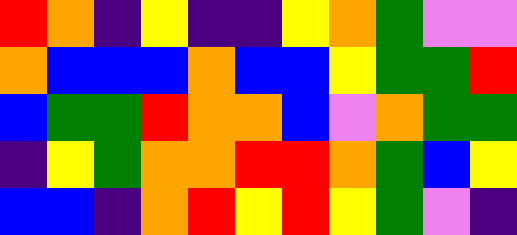[["red", "orange", "indigo", "yellow", "indigo", "indigo", "yellow", "orange", "green", "violet", "violet"], ["orange", "blue", "blue", "blue", "orange", "blue", "blue", "yellow", "green", "green", "red"], ["blue", "green", "green", "red", "orange", "orange", "blue", "violet", "orange", "green", "green"], ["indigo", "yellow", "green", "orange", "orange", "red", "red", "orange", "green", "blue", "yellow"], ["blue", "blue", "indigo", "orange", "red", "yellow", "red", "yellow", "green", "violet", "indigo"]]